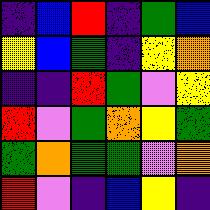[["indigo", "blue", "red", "indigo", "green", "blue"], ["yellow", "blue", "green", "indigo", "yellow", "orange"], ["indigo", "indigo", "red", "green", "violet", "yellow"], ["red", "violet", "green", "orange", "yellow", "green"], ["green", "orange", "green", "green", "violet", "orange"], ["red", "violet", "indigo", "blue", "yellow", "indigo"]]